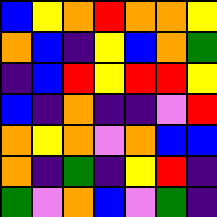[["blue", "yellow", "orange", "red", "orange", "orange", "yellow"], ["orange", "blue", "indigo", "yellow", "blue", "orange", "green"], ["indigo", "blue", "red", "yellow", "red", "red", "yellow"], ["blue", "indigo", "orange", "indigo", "indigo", "violet", "red"], ["orange", "yellow", "orange", "violet", "orange", "blue", "blue"], ["orange", "indigo", "green", "indigo", "yellow", "red", "indigo"], ["green", "violet", "orange", "blue", "violet", "green", "indigo"]]